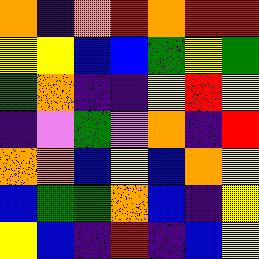[["orange", "indigo", "orange", "red", "orange", "red", "red"], ["yellow", "yellow", "blue", "blue", "green", "yellow", "green"], ["green", "orange", "indigo", "indigo", "yellow", "red", "yellow"], ["indigo", "violet", "green", "violet", "orange", "indigo", "red"], ["orange", "orange", "blue", "yellow", "blue", "orange", "yellow"], ["blue", "green", "green", "orange", "blue", "indigo", "yellow"], ["yellow", "blue", "indigo", "red", "indigo", "blue", "yellow"]]